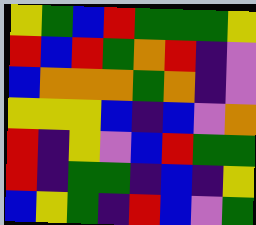[["yellow", "green", "blue", "red", "green", "green", "green", "yellow"], ["red", "blue", "red", "green", "orange", "red", "indigo", "violet"], ["blue", "orange", "orange", "orange", "green", "orange", "indigo", "violet"], ["yellow", "yellow", "yellow", "blue", "indigo", "blue", "violet", "orange"], ["red", "indigo", "yellow", "violet", "blue", "red", "green", "green"], ["red", "indigo", "green", "green", "indigo", "blue", "indigo", "yellow"], ["blue", "yellow", "green", "indigo", "red", "blue", "violet", "green"]]